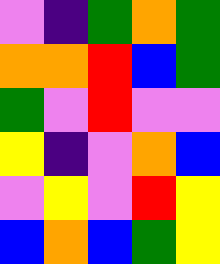[["violet", "indigo", "green", "orange", "green"], ["orange", "orange", "red", "blue", "green"], ["green", "violet", "red", "violet", "violet"], ["yellow", "indigo", "violet", "orange", "blue"], ["violet", "yellow", "violet", "red", "yellow"], ["blue", "orange", "blue", "green", "yellow"]]